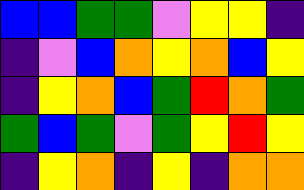[["blue", "blue", "green", "green", "violet", "yellow", "yellow", "indigo"], ["indigo", "violet", "blue", "orange", "yellow", "orange", "blue", "yellow"], ["indigo", "yellow", "orange", "blue", "green", "red", "orange", "green"], ["green", "blue", "green", "violet", "green", "yellow", "red", "yellow"], ["indigo", "yellow", "orange", "indigo", "yellow", "indigo", "orange", "orange"]]